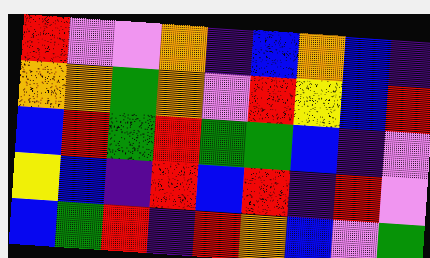[["red", "violet", "violet", "orange", "indigo", "blue", "orange", "blue", "indigo"], ["orange", "orange", "green", "orange", "violet", "red", "yellow", "blue", "red"], ["blue", "red", "green", "red", "green", "green", "blue", "indigo", "violet"], ["yellow", "blue", "indigo", "red", "blue", "red", "indigo", "red", "violet"], ["blue", "green", "red", "indigo", "red", "orange", "blue", "violet", "green"]]